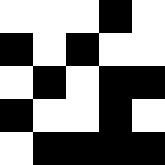[["white", "white", "white", "black", "white"], ["black", "white", "black", "white", "white"], ["white", "black", "white", "black", "black"], ["black", "white", "white", "black", "white"], ["white", "black", "black", "black", "black"]]